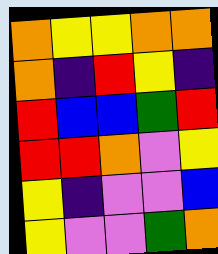[["orange", "yellow", "yellow", "orange", "orange"], ["orange", "indigo", "red", "yellow", "indigo"], ["red", "blue", "blue", "green", "red"], ["red", "red", "orange", "violet", "yellow"], ["yellow", "indigo", "violet", "violet", "blue"], ["yellow", "violet", "violet", "green", "orange"]]